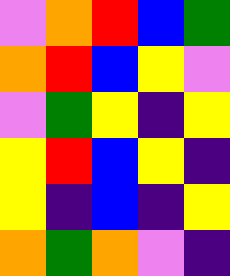[["violet", "orange", "red", "blue", "green"], ["orange", "red", "blue", "yellow", "violet"], ["violet", "green", "yellow", "indigo", "yellow"], ["yellow", "red", "blue", "yellow", "indigo"], ["yellow", "indigo", "blue", "indigo", "yellow"], ["orange", "green", "orange", "violet", "indigo"]]